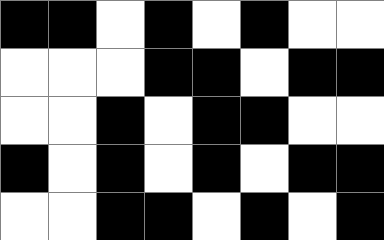[["black", "black", "white", "black", "white", "black", "white", "white"], ["white", "white", "white", "black", "black", "white", "black", "black"], ["white", "white", "black", "white", "black", "black", "white", "white"], ["black", "white", "black", "white", "black", "white", "black", "black"], ["white", "white", "black", "black", "white", "black", "white", "black"]]